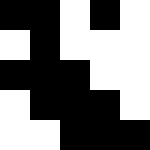[["black", "black", "white", "black", "white"], ["white", "black", "white", "white", "white"], ["black", "black", "black", "white", "white"], ["white", "black", "black", "black", "white"], ["white", "white", "black", "black", "black"]]